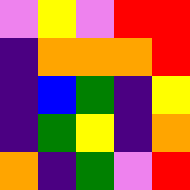[["violet", "yellow", "violet", "red", "red"], ["indigo", "orange", "orange", "orange", "red"], ["indigo", "blue", "green", "indigo", "yellow"], ["indigo", "green", "yellow", "indigo", "orange"], ["orange", "indigo", "green", "violet", "red"]]